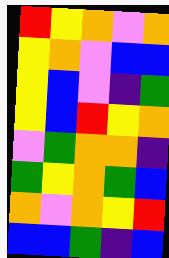[["red", "yellow", "orange", "violet", "orange"], ["yellow", "orange", "violet", "blue", "blue"], ["yellow", "blue", "violet", "indigo", "green"], ["yellow", "blue", "red", "yellow", "orange"], ["violet", "green", "orange", "orange", "indigo"], ["green", "yellow", "orange", "green", "blue"], ["orange", "violet", "orange", "yellow", "red"], ["blue", "blue", "green", "indigo", "blue"]]